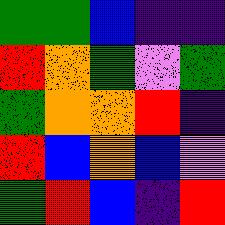[["green", "green", "blue", "indigo", "indigo"], ["red", "orange", "green", "violet", "green"], ["green", "orange", "orange", "red", "indigo"], ["red", "blue", "orange", "blue", "violet"], ["green", "red", "blue", "indigo", "red"]]